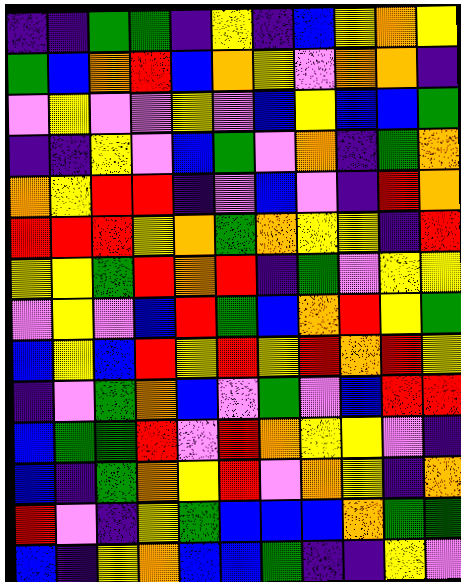[["indigo", "indigo", "green", "green", "indigo", "yellow", "indigo", "blue", "yellow", "orange", "yellow"], ["green", "blue", "orange", "red", "blue", "orange", "yellow", "violet", "orange", "orange", "indigo"], ["violet", "yellow", "violet", "violet", "yellow", "violet", "blue", "yellow", "blue", "blue", "green"], ["indigo", "indigo", "yellow", "violet", "blue", "green", "violet", "orange", "indigo", "green", "orange"], ["orange", "yellow", "red", "red", "indigo", "violet", "blue", "violet", "indigo", "red", "orange"], ["red", "red", "red", "yellow", "orange", "green", "orange", "yellow", "yellow", "indigo", "red"], ["yellow", "yellow", "green", "red", "orange", "red", "indigo", "green", "violet", "yellow", "yellow"], ["violet", "yellow", "violet", "blue", "red", "green", "blue", "orange", "red", "yellow", "green"], ["blue", "yellow", "blue", "red", "yellow", "red", "yellow", "red", "orange", "red", "yellow"], ["indigo", "violet", "green", "orange", "blue", "violet", "green", "violet", "blue", "red", "red"], ["blue", "green", "green", "red", "violet", "red", "orange", "yellow", "yellow", "violet", "indigo"], ["blue", "indigo", "green", "orange", "yellow", "red", "violet", "orange", "yellow", "indigo", "orange"], ["red", "violet", "indigo", "yellow", "green", "blue", "blue", "blue", "orange", "green", "green"], ["blue", "indigo", "yellow", "orange", "blue", "blue", "green", "indigo", "indigo", "yellow", "violet"]]